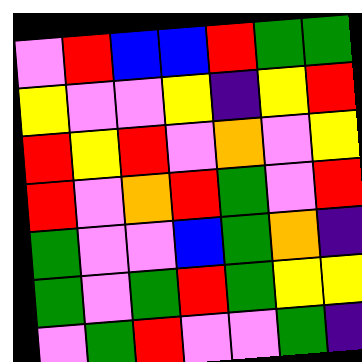[["violet", "red", "blue", "blue", "red", "green", "green"], ["yellow", "violet", "violet", "yellow", "indigo", "yellow", "red"], ["red", "yellow", "red", "violet", "orange", "violet", "yellow"], ["red", "violet", "orange", "red", "green", "violet", "red"], ["green", "violet", "violet", "blue", "green", "orange", "indigo"], ["green", "violet", "green", "red", "green", "yellow", "yellow"], ["violet", "green", "red", "violet", "violet", "green", "indigo"]]